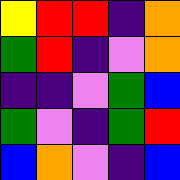[["yellow", "red", "red", "indigo", "orange"], ["green", "red", "indigo", "violet", "orange"], ["indigo", "indigo", "violet", "green", "blue"], ["green", "violet", "indigo", "green", "red"], ["blue", "orange", "violet", "indigo", "blue"]]